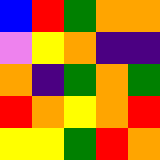[["blue", "red", "green", "orange", "orange"], ["violet", "yellow", "orange", "indigo", "indigo"], ["orange", "indigo", "green", "orange", "green"], ["red", "orange", "yellow", "orange", "red"], ["yellow", "yellow", "green", "red", "orange"]]